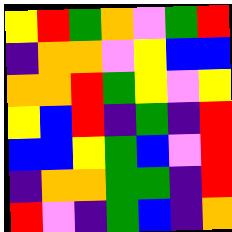[["yellow", "red", "green", "orange", "violet", "green", "red"], ["indigo", "orange", "orange", "violet", "yellow", "blue", "blue"], ["orange", "orange", "red", "green", "yellow", "violet", "yellow"], ["yellow", "blue", "red", "indigo", "green", "indigo", "red"], ["blue", "blue", "yellow", "green", "blue", "violet", "red"], ["indigo", "orange", "orange", "green", "green", "indigo", "red"], ["red", "violet", "indigo", "green", "blue", "indigo", "orange"]]